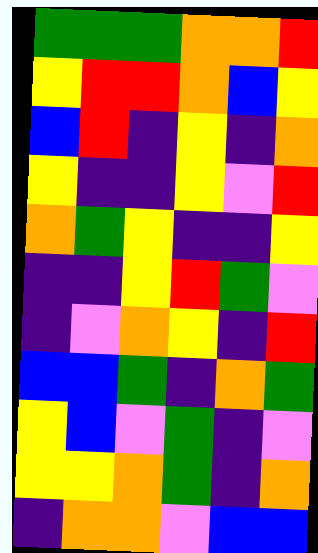[["green", "green", "green", "orange", "orange", "red"], ["yellow", "red", "red", "orange", "blue", "yellow"], ["blue", "red", "indigo", "yellow", "indigo", "orange"], ["yellow", "indigo", "indigo", "yellow", "violet", "red"], ["orange", "green", "yellow", "indigo", "indigo", "yellow"], ["indigo", "indigo", "yellow", "red", "green", "violet"], ["indigo", "violet", "orange", "yellow", "indigo", "red"], ["blue", "blue", "green", "indigo", "orange", "green"], ["yellow", "blue", "violet", "green", "indigo", "violet"], ["yellow", "yellow", "orange", "green", "indigo", "orange"], ["indigo", "orange", "orange", "violet", "blue", "blue"]]